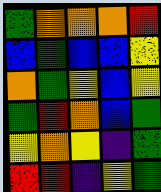[["green", "orange", "orange", "orange", "red"], ["blue", "green", "blue", "blue", "yellow"], ["orange", "green", "yellow", "blue", "yellow"], ["green", "red", "orange", "blue", "green"], ["yellow", "orange", "yellow", "indigo", "green"], ["red", "red", "indigo", "yellow", "green"]]